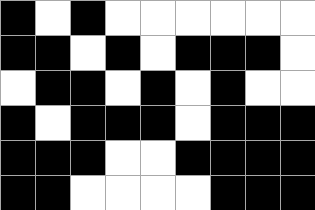[["black", "white", "black", "white", "white", "white", "white", "white", "white"], ["black", "black", "white", "black", "white", "black", "black", "black", "white"], ["white", "black", "black", "white", "black", "white", "black", "white", "white"], ["black", "white", "black", "black", "black", "white", "black", "black", "black"], ["black", "black", "black", "white", "white", "black", "black", "black", "black"], ["black", "black", "white", "white", "white", "white", "black", "black", "black"]]